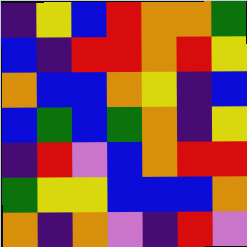[["indigo", "yellow", "blue", "red", "orange", "orange", "green"], ["blue", "indigo", "red", "red", "orange", "red", "yellow"], ["orange", "blue", "blue", "orange", "yellow", "indigo", "blue"], ["blue", "green", "blue", "green", "orange", "indigo", "yellow"], ["indigo", "red", "violet", "blue", "orange", "red", "red"], ["green", "yellow", "yellow", "blue", "blue", "blue", "orange"], ["orange", "indigo", "orange", "violet", "indigo", "red", "violet"]]